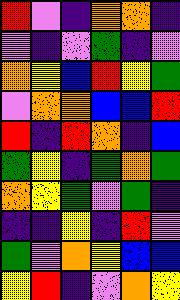[["red", "violet", "indigo", "orange", "orange", "indigo"], ["violet", "indigo", "violet", "green", "indigo", "violet"], ["orange", "yellow", "blue", "red", "yellow", "green"], ["violet", "orange", "orange", "blue", "blue", "red"], ["red", "indigo", "red", "orange", "indigo", "blue"], ["green", "yellow", "indigo", "green", "orange", "green"], ["orange", "yellow", "green", "violet", "green", "indigo"], ["indigo", "indigo", "yellow", "indigo", "red", "violet"], ["green", "violet", "orange", "yellow", "blue", "blue"], ["yellow", "red", "indigo", "violet", "orange", "yellow"]]